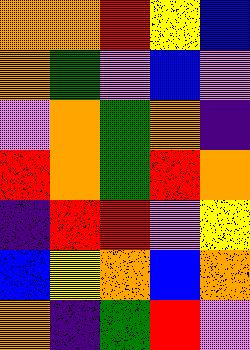[["orange", "orange", "red", "yellow", "blue"], ["orange", "green", "violet", "blue", "violet"], ["violet", "orange", "green", "orange", "indigo"], ["red", "orange", "green", "red", "orange"], ["indigo", "red", "red", "violet", "yellow"], ["blue", "yellow", "orange", "blue", "orange"], ["orange", "indigo", "green", "red", "violet"]]